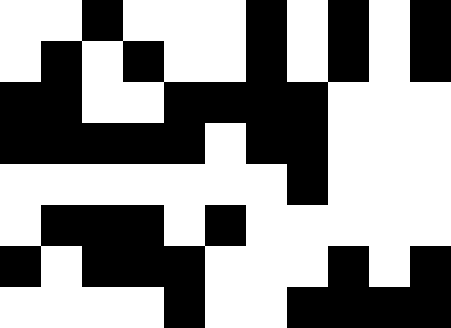[["white", "white", "black", "white", "white", "white", "black", "white", "black", "white", "black"], ["white", "black", "white", "black", "white", "white", "black", "white", "black", "white", "black"], ["black", "black", "white", "white", "black", "black", "black", "black", "white", "white", "white"], ["black", "black", "black", "black", "black", "white", "black", "black", "white", "white", "white"], ["white", "white", "white", "white", "white", "white", "white", "black", "white", "white", "white"], ["white", "black", "black", "black", "white", "black", "white", "white", "white", "white", "white"], ["black", "white", "black", "black", "black", "white", "white", "white", "black", "white", "black"], ["white", "white", "white", "white", "black", "white", "white", "black", "black", "black", "black"]]